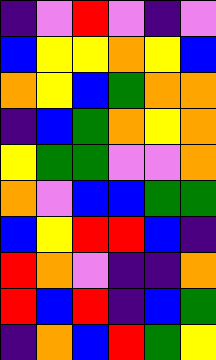[["indigo", "violet", "red", "violet", "indigo", "violet"], ["blue", "yellow", "yellow", "orange", "yellow", "blue"], ["orange", "yellow", "blue", "green", "orange", "orange"], ["indigo", "blue", "green", "orange", "yellow", "orange"], ["yellow", "green", "green", "violet", "violet", "orange"], ["orange", "violet", "blue", "blue", "green", "green"], ["blue", "yellow", "red", "red", "blue", "indigo"], ["red", "orange", "violet", "indigo", "indigo", "orange"], ["red", "blue", "red", "indigo", "blue", "green"], ["indigo", "orange", "blue", "red", "green", "yellow"]]